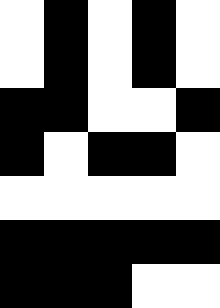[["white", "black", "white", "black", "white"], ["white", "black", "white", "black", "white"], ["black", "black", "white", "white", "black"], ["black", "white", "black", "black", "white"], ["white", "white", "white", "white", "white"], ["black", "black", "black", "black", "black"], ["black", "black", "black", "white", "white"]]